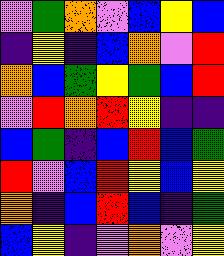[["violet", "green", "orange", "violet", "blue", "yellow", "blue"], ["indigo", "yellow", "indigo", "blue", "orange", "violet", "red"], ["orange", "blue", "green", "yellow", "green", "blue", "red"], ["violet", "red", "orange", "red", "yellow", "indigo", "indigo"], ["blue", "green", "indigo", "blue", "red", "blue", "green"], ["red", "violet", "blue", "red", "yellow", "blue", "yellow"], ["orange", "indigo", "blue", "red", "blue", "indigo", "green"], ["blue", "yellow", "indigo", "violet", "orange", "violet", "yellow"]]